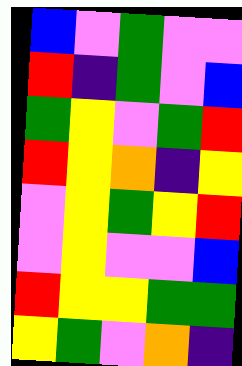[["blue", "violet", "green", "violet", "violet"], ["red", "indigo", "green", "violet", "blue"], ["green", "yellow", "violet", "green", "red"], ["red", "yellow", "orange", "indigo", "yellow"], ["violet", "yellow", "green", "yellow", "red"], ["violet", "yellow", "violet", "violet", "blue"], ["red", "yellow", "yellow", "green", "green"], ["yellow", "green", "violet", "orange", "indigo"]]